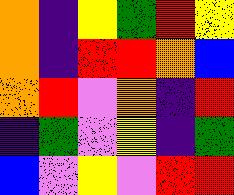[["orange", "indigo", "yellow", "green", "red", "yellow"], ["orange", "indigo", "red", "red", "orange", "blue"], ["orange", "red", "violet", "orange", "indigo", "red"], ["indigo", "green", "violet", "yellow", "indigo", "green"], ["blue", "violet", "yellow", "violet", "red", "red"]]